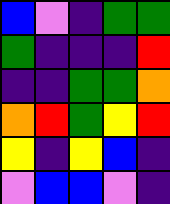[["blue", "violet", "indigo", "green", "green"], ["green", "indigo", "indigo", "indigo", "red"], ["indigo", "indigo", "green", "green", "orange"], ["orange", "red", "green", "yellow", "red"], ["yellow", "indigo", "yellow", "blue", "indigo"], ["violet", "blue", "blue", "violet", "indigo"]]